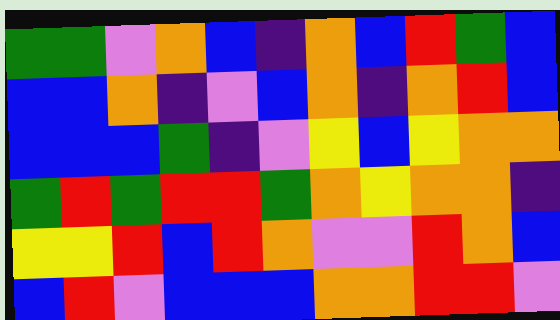[["green", "green", "violet", "orange", "blue", "indigo", "orange", "blue", "red", "green", "blue"], ["blue", "blue", "orange", "indigo", "violet", "blue", "orange", "indigo", "orange", "red", "blue"], ["blue", "blue", "blue", "green", "indigo", "violet", "yellow", "blue", "yellow", "orange", "orange"], ["green", "red", "green", "red", "red", "green", "orange", "yellow", "orange", "orange", "indigo"], ["yellow", "yellow", "red", "blue", "red", "orange", "violet", "violet", "red", "orange", "blue"], ["blue", "red", "violet", "blue", "blue", "blue", "orange", "orange", "red", "red", "violet"]]